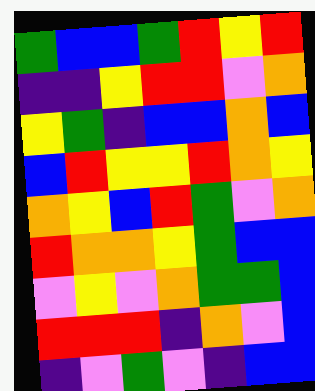[["green", "blue", "blue", "green", "red", "yellow", "red"], ["indigo", "indigo", "yellow", "red", "red", "violet", "orange"], ["yellow", "green", "indigo", "blue", "blue", "orange", "blue"], ["blue", "red", "yellow", "yellow", "red", "orange", "yellow"], ["orange", "yellow", "blue", "red", "green", "violet", "orange"], ["red", "orange", "orange", "yellow", "green", "blue", "blue"], ["violet", "yellow", "violet", "orange", "green", "green", "blue"], ["red", "red", "red", "indigo", "orange", "violet", "blue"], ["indigo", "violet", "green", "violet", "indigo", "blue", "blue"]]